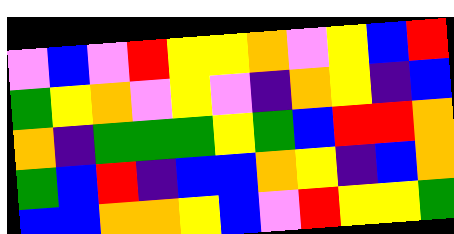[["violet", "blue", "violet", "red", "yellow", "yellow", "orange", "violet", "yellow", "blue", "red"], ["green", "yellow", "orange", "violet", "yellow", "violet", "indigo", "orange", "yellow", "indigo", "blue"], ["orange", "indigo", "green", "green", "green", "yellow", "green", "blue", "red", "red", "orange"], ["green", "blue", "red", "indigo", "blue", "blue", "orange", "yellow", "indigo", "blue", "orange"], ["blue", "blue", "orange", "orange", "yellow", "blue", "violet", "red", "yellow", "yellow", "green"]]